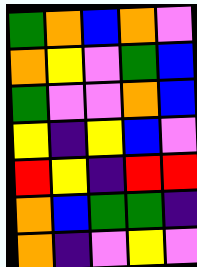[["green", "orange", "blue", "orange", "violet"], ["orange", "yellow", "violet", "green", "blue"], ["green", "violet", "violet", "orange", "blue"], ["yellow", "indigo", "yellow", "blue", "violet"], ["red", "yellow", "indigo", "red", "red"], ["orange", "blue", "green", "green", "indigo"], ["orange", "indigo", "violet", "yellow", "violet"]]